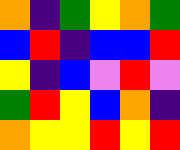[["orange", "indigo", "green", "yellow", "orange", "green"], ["blue", "red", "indigo", "blue", "blue", "red"], ["yellow", "indigo", "blue", "violet", "red", "violet"], ["green", "red", "yellow", "blue", "orange", "indigo"], ["orange", "yellow", "yellow", "red", "yellow", "red"]]